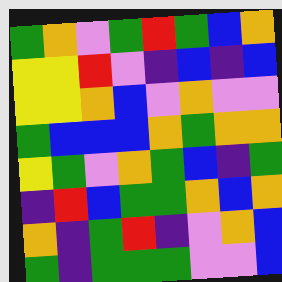[["green", "orange", "violet", "green", "red", "green", "blue", "orange"], ["yellow", "yellow", "red", "violet", "indigo", "blue", "indigo", "blue"], ["yellow", "yellow", "orange", "blue", "violet", "orange", "violet", "violet"], ["green", "blue", "blue", "blue", "orange", "green", "orange", "orange"], ["yellow", "green", "violet", "orange", "green", "blue", "indigo", "green"], ["indigo", "red", "blue", "green", "green", "orange", "blue", "orange"], ["orange", "indigo", "green", "red", "indigo", "violet", "orange", "blue"], ["green", "indigo", "green", "green", "green", "violet", "violet", "blue"]]